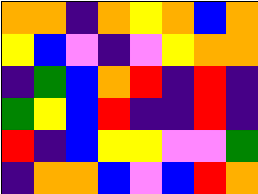[["orange", "orange", "indigo", "orange", "yellow", "orange", "blue", "orange"], ["yellow", "blue", "violet", "indigo", "violet", "yellow", "orange", "orange"], ["indigo", "green", "blue", "orange", "red", "indigo", "red", "indigo"], ["green", "yellow", "blue", "red", "indigo", "indigo", "red", "indigo"], ["red", "indigo", "blue", "yellow", "yellow", "violet", "violet", "green"], ["indigo", "orange", "orange", "blue", "violet", "blue", "red", "orange"]]